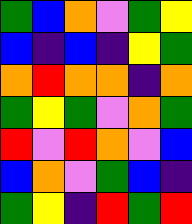[["green", "blue", "orange", "violet", "green", "yellow"], ["blue", "indigo", "blue", "indigo", "yellow", "green"], ["orange", "red", "orange", "orange", "indigo", "orange"], ["green", "yellow", "green", "violet", "orange", "green"], ["red", "violet", "red", "orange", "violet", "blue"], ["blue", "orange", "violet", "green", "blue", "indigo"], ["green", "yellow", "indigo", "red", "green", "red"]]